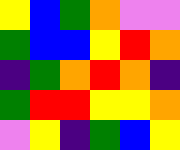[["yellow", "blue", "green", "orange", "violet", "violet"], ["green", "blue", "blue", "yellow", "red", "orange"], ["indigo", "green", "orange", "red", "orange", "indigo"], ["green", "red", "red", "yellow", "yellow", "orange"], ["violet", "yellow", "indigo", "green", "blue", "yellow"]]